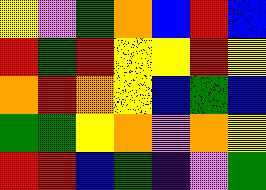[["yellow", "violet", "green", "orange", "blue", "red", "blue"], ["red", "green", "red", "yellow", "yellow", "red", "yellow"], ["orange", "red", "orange", "yellow", "blue", "green", "blue"], ["green", "green", "yellow", "orange", "violet", "orange", "yellow"], ["red", "red", "blue", "green", "indigo", "violet", "green"]]